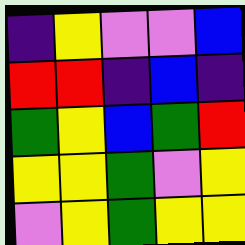[["indigo", "yellow", "violet", "violet", "blue"], ["red", "red", "indigo", "blue", "indigo"], ["green", "yellow", "blue", "green", "red"], ["yellow", "yellow", "green", "violet", "yellow"], ["violet", "yellow", "green", "yellow", "yellow"]]